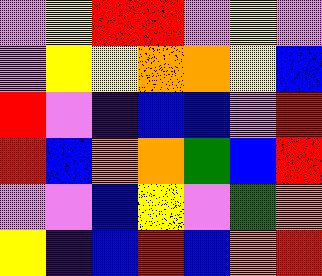[["violet", "yellow", "red", "red", "violet", "yellow", "violet"], ["violet", "yellow", "yellow", "orange", "orange", "yellow", "blue"], ["red", "violet", "indigo", "blue", "blue", "violet", "red"], ["red", "blue", "orange", "orange", "green", "blue", "red"], ["violet", "violet", "blue", "yellow", "violet", "green", "orange"], ["yellow", "indigo", "blue", "red", "blue", "orange", "red"]]